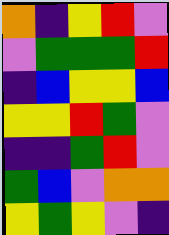[["orange", "indigo", "yellow", "red", "violet"], ["violet", "green", "green", "green", "red"], ["indigo", "blue", "yellow", "yellow", "blue"], ["yellow", "yellow", "red", "green", "violet"], ["indigo", "indigo", "green", "red", "violet"], ["green", "blue", "violet", "orange", "orange"], ["yellow", "green", "yellow", "violet", "indigo"]]